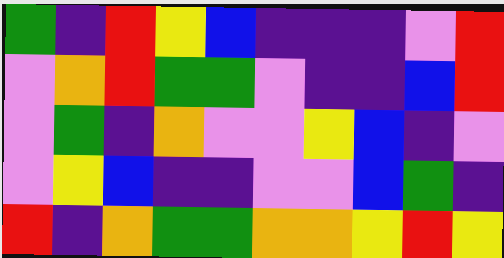[["green", "indigo", "red", "yellow", "blue", "indigo", "indigo", "indigo", "violet", "red"], ["violet", "orange", "red", "green", "green", "violet", "indigo", "indigo", "blue", "red"], ["violet", "green", "indigo", "orange", "violet", "violet", "yellow", "blue", "indigo", "violet"], ["violet", "yellow", "blue", "indigo", "indigo", "violet", "violet", "blue", "green", "indigo"], ["red", "indigo", "orange", "green", "green", "orange", "orange", "yellow", "red", "yellow"]]